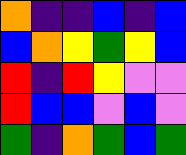[["orange", "indigo", "indigo", "blue", "indigo", "blue"], ["blue", "orange", "yellow", "green", "yellow", "blue"], ["red", "indigo", "red", "yellow", "violet", "violet"], ["red", "blue", "blue", "violet", "blue", "violet"], ["green", "indigo", "orange", "green", "blue", "green"]]